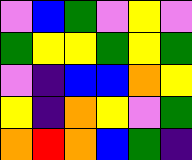[["violet", "blue", "green", "violet", "yellow", "violet"], ["green", "yellow", "yellow", "green", "yellow", "green"], ["violet", "indigo", "blue", "blue", "orange", "yellow"], ["yellow", "indigo", "orange", "yellow", "violet", "green"], ["orange", "red", "orange", "blue", "green", "indigo"]]